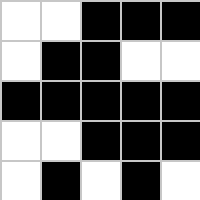[["white", "white", "black", "black", "black"], ["white", "black", "black", "white", "white"], ["black", "black", "black", "black", "black"], ["white", "white", "black", "black", "black"], ["white", "black", "white", "black", "white"]]